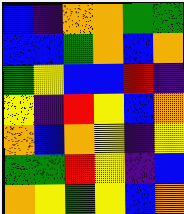[["blue", "indigo", "orange", "orange", "green", "green"], ["blue", "blue", "green", "orange", "blue", "orange"], ["green", "yellow", "blue", "blue", "red", "indigo"], ["yellow", "indigo", "red", "yellow", "blue", "orange"], ["orange", "blue", "orange", "yellow", "indigo", "yellow"], ["green", "green", "red", "yellow", "indigo", "blue"], ["orange", "yellow", "green", "yellow", "blue", "orange"]]